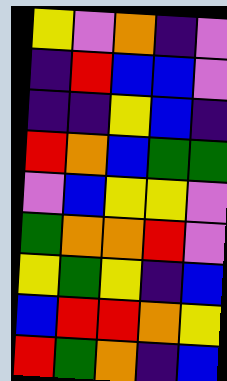[["yellow", "violet", "orange", "indigo", "violet"], ["indigo", "red", "blue", "blue", "violet"], ["indigo", "indigo", "yellow", "blue", "indigo"], ["red", "orange", "blue", "green", "green"], ["violet", "blue", "yellow", "yellow", "violet"], ["green", "orange", "orange", "red", "violet"], ["yellow", "green", "yellow", "indigo", "blue"], ["blue", "red", "red", "orange", "yellow"], ["red", "green", "orange", "indigo", "blue"]]